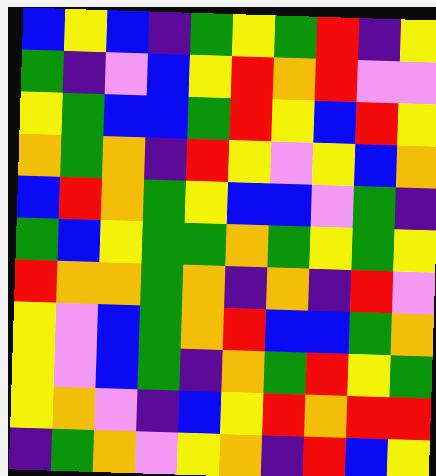[["blue", "yellow", "blue", "indigo", "green", "yellow", "green", "red", "indigo", "yellow"], ["green", "indigo", "violet", "blue", "yellow", "red", "orange", "red", "violet", "violet"], ["yellow", "green", "blue", "blue", "green", "red", "yellow", "blue", "red", "yellow"], ["orange", "green", "orange", "indigo", "red", "yellow", "violet", "yellow", "blue", "orange"], ["blue", "red", "orange", "green", "yellow", "blue", "blue", "violet", "green", "indigo"], ["green", "blue", "yellow", "green", "green", "orange", "green", "yellow", "green", "yellow"], ["red", "orange", "orange", "green", "orange", "indigo", "orange", "indigo", "red", "violet"], ["yellow", "violet", "blue", "green", "orange", "red", "blue", "blue", "green", "orange"], ["yellow", "violet", "blue", "green", "indigo", "orange", "green", "red", "yellow", "green"], ["yellow", "orange", "violet", "indigo", "blue", "yellow", "red", "orange", "red", "red"], ["indigo", "green", "orange", "violet", "yellow", "orange", "indigo", "red", "blue", "yellow"]]